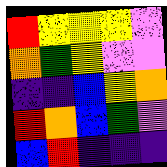[["red", "yellow", "yellow", "yellow", "violet"], ["orange", "green", "yellow", "violet", "violet"], ["indigo", "indigo", "blue", "yellow", "orange"], ["red", "orange", "blue", "green", "violet"], ["blue", "red", "indigo", "indigo", "indigo"]]